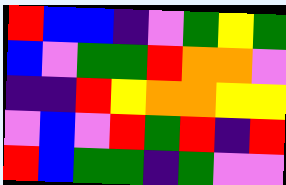[["red", "blue", "blue", "indigo", "violet", "green", "yellow", "green"], ["blue", "violet", "green", "green", "red", "orange", "orange", "violet"], ["indigo", "indigo", "red", "yellow", "orange", "orange", "yellow", "yellow"], ["violet", "blue", "violet", "red", "green", "red", "indigo", "red"], ["red", "blue", "green", "green", "indigo", "green", "violet", "violet"]]